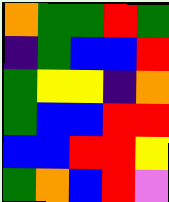[["orange", "green", "green", "red", "green"], ["indigo", "green", "blue", "blue", "red"], ["green", "yellow", "yellow", "indigo", "orange"], ["green", "blue", "blue", "red", "red"], ["blue", "blue", "red", "red", "yellow"], ["green", "orange", "blue", "red", "violet"]]